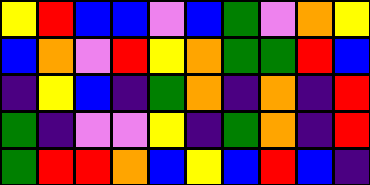[["yellow", "red", "blue", "blue", "violet", "blue", "green", "violet", "orange", "yellow"], ["blue", "orange", "violet", "red", "yellow", "orange", "green", "green", "red", "blue"], ["indigo", "yellow", "blue", "indigo", "green", "orange", "indigo", "orange", "indigo", "red"], ["green", "indigo", "violet", "violet", "yellow", "indigo", "green", "orange", "indigo", "red"], ["green", "red", "red", "orange", "blue", "yellow", "blue", "red", "blue", "indigo"]]